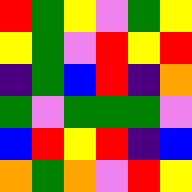[["red", "green", "yellow", "violet", "green", "yellow"], ["yellow", "green", "violet", "red", "yellow", "red"], ["indigo", "green", "blue", "red", "indigo", "orange"], ["green", "violet", "green", "green", "green", "violet"], ["blue", "red", "yellow", "red", "indigo", "blue"], ["orange", "green", "orange", "violet", "red", "yellow"]]